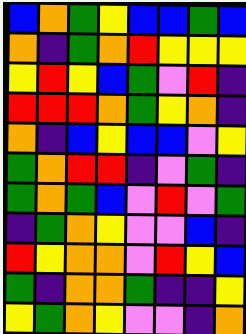[["blue", "orange", "green", "yellow", "blue", "blue", "green", "blue"], ["orange", "indigo", "green", "orange", "red", "yellow", "yellow", "yellow"], ["yellow", "red", "yellow", "blue", "green", "violet", "red", "indigo"], ["red", "red", "red", "orange", "green", "yellow", "orange", "indigo"], ["orange", "indigo", "blue", "yellow", "blue", "blue", "violet", "yellow"], ["green", "orange", "red", "red", "indigo", "violet", "green", "indigo"], ["green", "orange", "green", "blue", "violet", "red", "violet", "green"], ["indigo", "green", "orange", "yellow", "violet", "violet", "blue", "indigo"], ["red", "yellow", "orange", "orange", "violet", "red", "yellow", "blue"], ["green", "indigo", "orange", "orange", "green", "indigo", "indigo", "yellow"], ["yellow", "green", "orange", "yellow", "violet", "violet", "indigo", "orange"]]